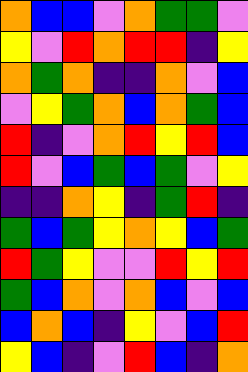[["orange", "blue", "blue", "violet", "orange", "green", "green", "violet"], ["yellow", "violet", "red", "orange", "red", "red", "indigo", "yellow"], ["orange", "green", "orange", "indigo", "indigo", "orange", "violet", "blue"], ["violet", "yellow", "green", "orange", "blue", "orange", "green", "blue"], ["red", "indigo", "violet", "orange", "red", "yellow", "red", "blue"], ["red", "violet", "blue", "green", "blue", "green", "violet", "yellow"], ["indigo", "indigo", "orange", "yellow", "indigo", "green", "red", "indigo"], ["green", "blue", "green", "yellow", "orange", "yellow", "blue", "green"], ["red", "green", "yellow", "violet", "violet", "red", "yellow", "red"], ["green", "blue", "orange", "violet", "orange", "blue", "violet", "blue"], ["blue", "orange", "blue", "indigo", "yellow", "violet", "blue", "red"], ["yellow", "blue", "indigo", "violet", "red", "blue", "indigo", "orange"]]